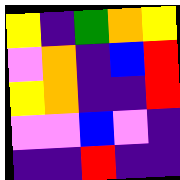[["yellow", "indigo", "green", "orange", "yellow"], ["violet", "orange", "indigo", "blue", "red"], ["yellow", "orange", "indigo", "indigo", "red"], ["violet", "violet", "blue", "violet", "indigo"], ["indigo", "indigo", "red", "indigo", "indigo"]]